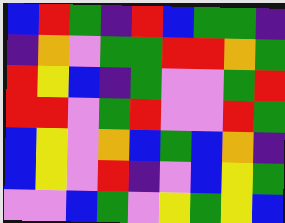[["blue", "red", "green", "indigo", "red", "blue", "green", "green", "indigo"], ["indigo", "orange", "violet", "green", "green", "red", "red", "orange", "green"], ["red", "yellow", "blue", "indigo", "green", "violet", "violet", "green", "red"], ["red", "red", "violet", "green", "red", "violet", "violet", "red", "green"], ["blue", "yellow", "violet", "orange", "blue", "green", "blue", "orange", "indigo"], ["blue", "yellow", "violet", "red", "indigo", "violet", "blue", "yellow", "green"], ["violet", "violet", "blue", "green", "violet", "yellow", "green", "yellow", "blue"]]